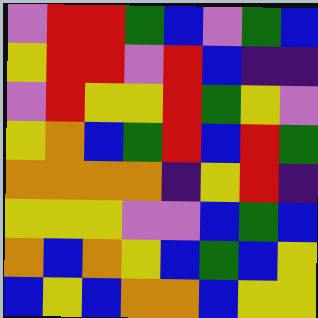[["violet", "red", "red", "green", "blue", "violet", "green", "blue"], ["yellow", "red", "red", "violet", "red", "blue", "indigo", "indigo"], ["violet", "red", "yellow", "yellow", "red", "green", "yellow", "violet"], ["yellow", "orange", "blue", "green", "red", "blue", "red", "green"], ["orange", "orange", "orange", "orange", "indigo", "yellow", "red", "indigo"], ["yellow", "yellow", "yellow", "violet", "violet", "blue", "green", "blue"], ["orange", "blue", "orange", "yellow", "blue", "green", "blue", "yellow"], ["blue", "yellow", "blue", "orange", "orange", "blue", "yellow", "yellow"]]